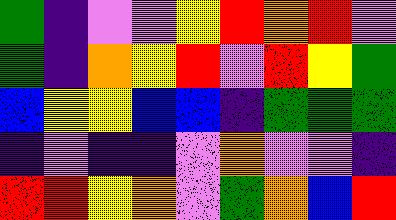[["green", "indigo", "violet", "violet", "yellow", "red", "orange", "red", "violet"], ["green", "indigo", "orange", "yellow", "red", "violet", "red", "yellow", "green"], ["blue", "yellow", "yellow", "blue", "blue", "indigo", "green", "green", "green"], ["indigo", "violet", "indigo", "indigo", "violet", "orange", "violet", "violet", "indigo"], ["red", "red", "yellow", "orange", "violet", "green", "orange", "blue", "red"]]